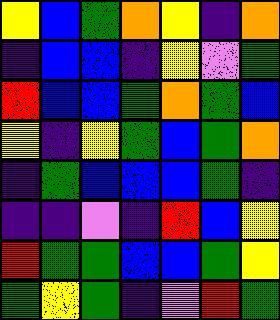[["yellow", "blue", "green", "orange", "yellow", "indigo", "orange"], ["indigo", "blue", "blue", "indigo", "yellow", "violet", "green"], ["red", "blue", "blue", "green", "orange", "green", "blue"], ["yellow", "indigo", "yellow", "green", "blue", "green", "orange"], ["indigo", "green", "blue", "blue", "blue", "green", "indigo"], ["indigo", "indigo", "violet", "indigo", "red", "blue", "yellow"], ["red", "green", "green", "blue", "blue", "green", "yellow"], ["green", "yellow", "green", "indigo", "violet", "red", "green"]]